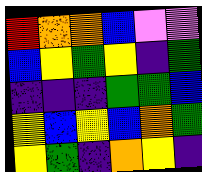[["red", "orange", "orange", "blue", "violet", "violet"], ["blue", "yellow", "green", "yellow", "indigo", "green"], ["indigo", "indigo", "indigo", "green", "green", "blue"], ["yellow", "blue", "yellow", "blue", "orange", "green"], ["yellow", "green", "indigo", "orange", "yellow", "indigo"]]